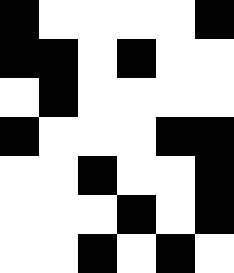[["black", "white", "white", "white", "white", "black"], ["black", "black", "white", "black", "white", "white"], ["white", "black", "white", "white", "white", "white"], ["black", "white", "white", "white", "black", "black"], ["white", "white", "black", "white", "white", "black"], ["white", "white", "white", "black", "white", "black"], ["white", "white", "black", "white", "black", "white"]]